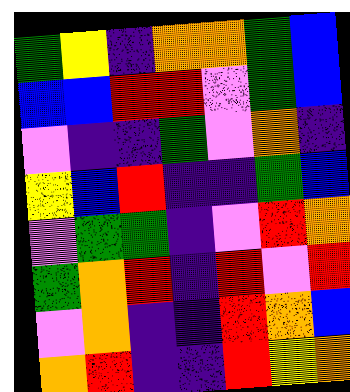[["green", "yellow", "indigo", "orange", "orange", "green", "blue"], ["blue", "blue", "red", "red", "violet", "green", "blue"], ["violet", "indigo", "indigo", "green", "violet", "orange", "indigo"], ["yellow", "blue", "red", "indigo", "indigo", "green", "blue"], ["violet", "green", "green", "indigo", "violet", "red", "orange"], ["green", "orange", "red", "indigo", "red", "violet", "red"], ["violet", "orange", "indigo", "indigo", "red", "orange", "blue"], ["orange", "red", "indigo", "indigo", "red", "yellow", "orange"]]